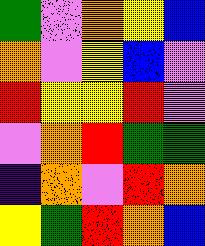[["green", "violet", "orange", "yellow", "blue"], ["orange", "violet", "yellow", "blue", "violet"], ["red", "yellow", "yellow", "red", "violet"], ["violet", "orange", "red", "green", "green"], ["indigo", "orange", "violet", "red", "orange"], ["yellow", "green", "red", "orange", "blue"]]